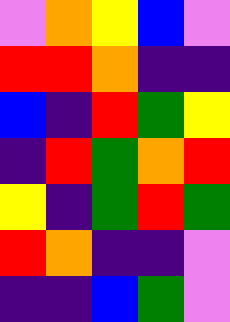[["violet", "orange", "yellow", "blue", "violet"], ["red", "red", "orange", "indigo", "indigo"], ["blue", "indigo", "red", "green", "yellow"], ["indigo", "red", "green", "orange", "red"], ["yellow", "indigo", "green", "red", "green"], ["red", "orange", "indigo", "indigo", "violet"], ["indigo", "indigo", "blue", "green", "violet"]]